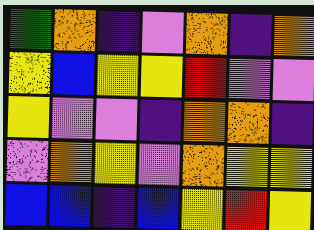[["green", "orange", "indigo", "violet", "orange", "indigo", "orange"], ["yellow", "blue", "yellow", "yellow", "red", "violet", "violet"], ["yellow", "violet", "violet", "indigo", "orange", "orange", "indigo"], ["violet", "orange", "yellow", "violet", "orange", "yellow", "yellow"], ["blue", "blue", "indigo", "blue", "yellow", "red", "yellow"]]